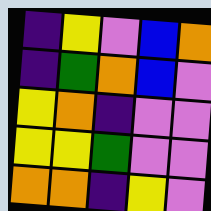[["indigo", "yellow", "violet", "blue", "orange"], ["indigo", "green", "orange", "blue", "violet"], ["yellow", "orange", "indigo", "violet", "violet"], ["yellow", "yellow", "green", "violet", "violet"], ["orange", "orange", "indigo", "yellow", "violet"]]